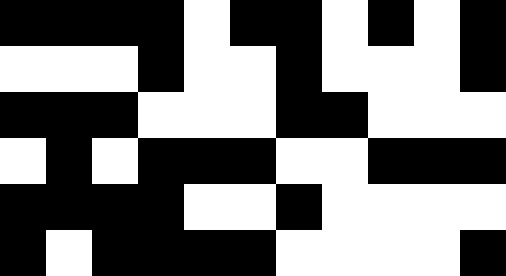[["black", "black", "black", "black", "white", "black", "black", "white", "black", "white", "black"], ["white", "white", "white", "black", "white", "white", "black", "white", "white", "white", "black"], ["black", "black", "black", "white", "white", "white", "black", "black", "white", "white", "white"], ["white", "black", "white", "black", "black", "black", "white", "white", "black", "black", "black"], ["black", "black", "black", "black", "white", "white", "black", "white", "white", "white", "white"], ["black", "white", "black", "black", "black", "black", "white", "white", "white", "white", "black"]]